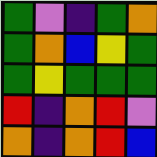[["green", "violet", "indigo", "green", "orange"], ["green", "orange", "blue", "yellow", "green"], ["green", "yellow", "green", "green", "green"], ["red", "indigo", "orange", "red", "violet"], ["orange", "indigo", "orange", "red", "blue"]]